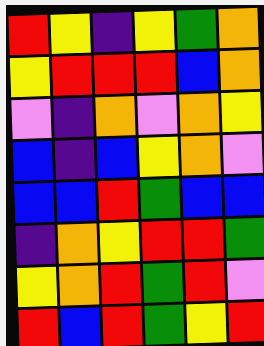[["red", "yellow", "indigo", "yellow", "green", "orange"], ["yellow", "red", "red", "red", "blue", "orange"], ["violet", "indigo", "orange", "violet", "orange", "yellow"], ["blue", "indigo", "blue", "yellow", "orange", "violet"], ["blue", "blue", "red", "green", "blue", "blue"], ["indigo", "orange", "yellow", "red", "red", "green"], ["yellow", "orange", "red", "green", "red", "violet"], ["red", "blue", "red", "green", "yellow", "red"]]